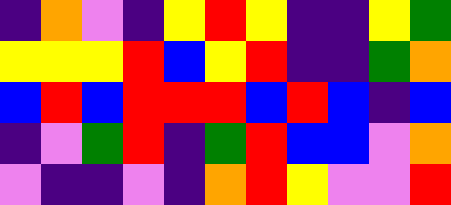[["indigo", "orange", "violet", "indigo", "yellow", "red", "yellow", "indigo", "indigo", "yellow", "green"], ["yellow", "yellow", "yellow", "red", "blue", "yellow", "red", "indigo", "indigo", "green", "orange"], ["blue", "red", "blue", "red", "red", "red", "blue", "red", "blue", "indigo", "blue"], ["indigo", "violet", "green", "red", "indigo", "green", "red", "blue", "blue", "violet", "orange"], ["violet", "indigo", "indigo", "violet", "indigo", "orange", "red", "yellow", "violet", "violet", "red"]]